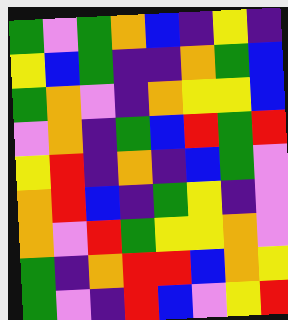[["green", "violet", "green", "orange", "blue", "indigo", "yellow", "indigo"], ["yellow", "blue", "green", "indigo", "indigo", "orange", "green", "blue"], ["green", "orange", "violet", "indigo", "orange", "yellow", "yellow", "blue"], ["violet", "orange", "indigo", "green", "blue", "red", "green", "red"], ["yellow", "red", "indigo", "orange", "indigo", "blue", "green", "violet"], ["orange", "red", "blue", "indigo", "green", "yellow", "indigo", "violet"], ["orange", "violet", "red", "green", "yellow", "yellow", "orange", "violet"], ["green", "indigo", "orange", "red", "red", "blue", "orange", "yellow"], ["green", "violet", "indigo", "red", "blue", "violet", "yellow", "red"]]